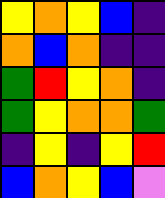[["yellow", "orange", "yellow", "blue", "indigo"], ["orange", "blue", "orange", "indigo", "indigo"], ["green", "red", "yellow", "orange", "indigo"], ["green", "yellow", "orange", "orange", "green"], ["indigo", "yellow", "indigo", "yellow", "red"], ["blue", "orange", "yellow", "blue", "violet"]]